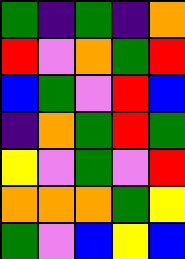[["green", "indigo", "green", "indigo", "orange"], ["red", "violet", "orange", "green", "red"], ["blue", "green", "violet", "red", "blue"], ["indigo", "orange", "green", "red", "green"], ["yellow", "violet", "green", "violet", "red"], ["orange", "orange", "orange", "green", "yellow"], ["green", "violet", "blue", "yellow", "blue"]]